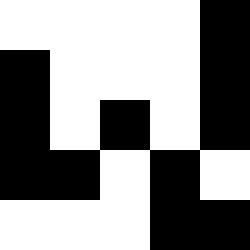[["white", "white", "white", "white", "black"], ["black", "white", "white", "white", "black"], ["black", "white", "black", "white", "black"], ["black", "black", "white", "black", "white"], ["white", "white", "white", "black", "black"]]